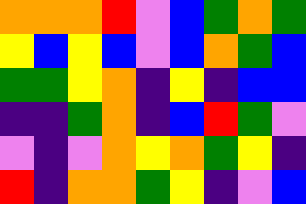[["orange", "orange", "orange", "red", "violet", "blue", "green", "orange", "green"], ["yellow", "blue", "yellow", "blue", "violet", "blue", "orange", "green", "blue"], ["green", "green", "yellow", "orange", "indigo", "yellow", "indigo", "blue", "blue"], ["indigo", "indigo", "green", "orange", "indigo", "blue", "red", "green", "violet"], ["violet", "indigo", "violet", "orange", "yellow", "orange", "green", "yellow", "indigo"], ["red", "indigo", "orange", "orange", "green", "yellow", "indigo", "violet", "blue"]]